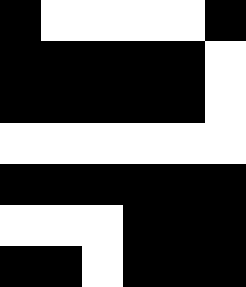[["black", "white", "white", "white", "white", "black"], ["black", "black", "black", "black", "black", "white"], ["black", "black", "black", "black", "black", "white"], ["white", "white", "white", "white", "white", "white"], ["black", "black", "black", "black", "black", "black"], ["white", "white", "white", "black", "black", "black"], ["black", "black", "white", "black", "black", "black"]]